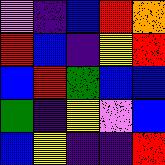[["violet", "indigo", "blue", "red", "orange"], ["red", "blue", "indigo", "yellow", "red"], ["blue", "red", "green", "blue", "blue"], ["green", "indigo", "yellow", "violet", "blue"], ["blue", "yellow", "indigo", "indigo", "red"]]